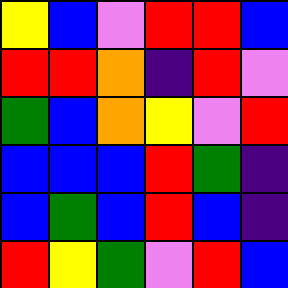[["yellow", "blue", "violet", "red", "red", "blue"], ["red", "red", "orange", "indigo", "red", "violet"], ["green", "blue", "orange", "yellow", "violet", "red"], ["blue", "blue", "blue", "red", "green", "indigo"], ["blue", "green", "blue", "red", "blue", "indigo"], ["red", "yellow", "green", "violet", "red", "blue"]]